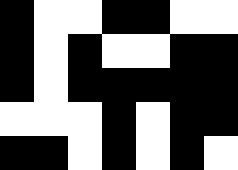[["black", "white", "white", "black", "black", "white", "white"], ["black", "white", "black", "white", "white", "black", "black"], ["black", "white", "black", "black", "black", "black", "black"], ["white", "white", "white", "black", "white", "black", "black"], ["black", "black", "white", "black", "white", "black", "white"]]